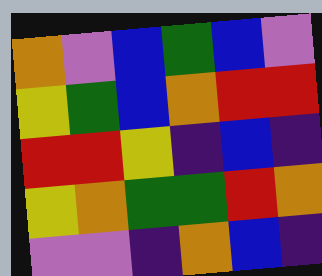[["orange", "violet", "blue", "green", "blue", "violet"], ["yellow", "green", "blue", "orange", "red", "red"], ["red", "red", "yellow", "indigo", "blue", "indigo"], ["yellow", "orange", "green", "green", "red", "orange"], ["violet", "violet", "indigo", "orange", "blue", "indigo"]]